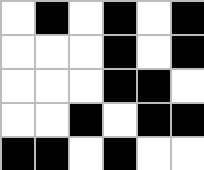[["white", "black", "white", "black", "white", "black"], ["white", "white", "white", "black", "white", "black"], ["white", "white", "white", "black", "black", "white"], ["white", "white", "black", "white", "black", "black"], ["black", "black", "white", "black", "white", "white"]]